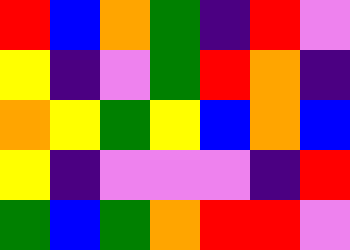[["red", "blue", "orange", "green", "indigo", "red", "violet"], ["yellow", "indigo", "violet", "green", "red", "orange", "indigo"], ["orange", "yellow", "green", "yellow", "blue", "orange", "blue"], ["yellow", "indigo", "violet", "violet", "violet", "indigo", "red"], ["green", "blue", "green", "orange", "red", "red", "violet"]]